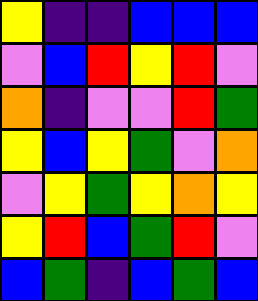[["yellow", "indigo", "indigo", "blue", "blue", "blue"], ["violet", "blue", "red", "yellow", "red", "violet"], ["orange", "indigo", "violet", "violet", "red", "green"], ["yellow", "blue", "yellow", "green", "violet", "orange"], ["violet", "yellow", "green", "yellow", "orange", "yellow"], ["yellow", "red", "blue", "green", "red", "violet"], ["blue", "green", "indigo", "blue", "green", "blue"]]